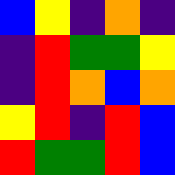[["blue", "yellow", "indigo", "orange", "indigo"], ["indigo", "red", "green", "green", "yellow"], ["indigo", "red", "orange", "blue", "orange"], ["yellow", "red", "indigo", "red", "blue"], ["red", "green", "green", "red", "blue"]]